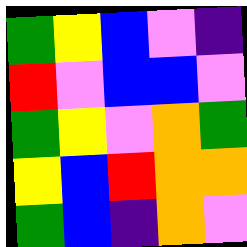[["green", "yellow", "blue", "violet", "indigo"], ["red", "violet", "blue", "blue", "violet"], ["green", "yellow", "violet", "orange", "green"], ["yellow", "blue", "red", "orange", "orange"], ["green", "blue", "indigo", "orange", "violet"]]